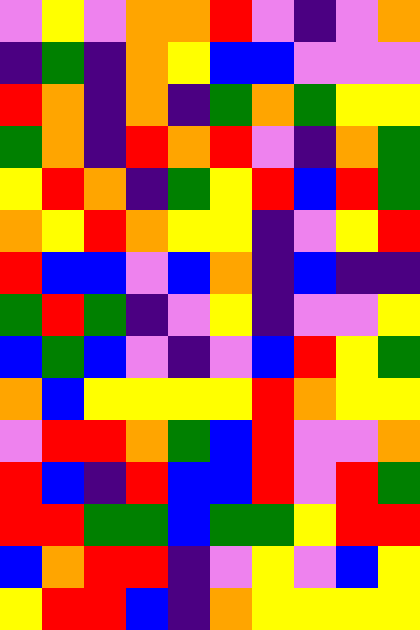[["violet", "yellow", "violet", "orange", "orange", "red", "violet", "indigo", "violet", "orange"], ["indigo", "green", "indigo", "orange", "yellow", "blue", "blue", "violet", "violet", "violet"], ["red", "orange", "indigo", "orange", "indigo", "green", "orange", "green", "yellow", "yellow"], ["green", "orange", "indigo", "red", "orange", "red", "violet", "indigo", "orange", "green"], ["yellow", "red", "orange", "indigo", "green", "yellow", "red", "blue", "red", "green"], ["orange", "yellow", "red", "orange", "yellow", "yellow", "indigo", "violet", "yellow", "red"], ["red", "blue", "blue", "violet", "blue", "orange", "indigo", "blue", "indigo", "indigo"], ["green", "red", "green", "indigo", "violet", "yellow", "indigo", "violet", "violet", "yellow"], ["blue", "green", "blue", "violet", "indigo", "violet", "blue", "red", "yellow", "green"], ["orange", "blue", "yellow", "yellow", "yellow", "yellow", "red", "orange", "yellow", "yellow"], ["violet", "red", "red", "orange", "green", "blue", "red", "violet", "violet", "orange"], ["red", "blue", "indigo", "red", "blue", "blue", "red", "violet", "red", "green"], ["red", "red", "green", "green", "blue", "green", "green", "yellow", "red", "red"], ["blue", "orange", "red", "red", "indigo", "violet", "yellow", "violet", "blue", "yellow"], ["yellow", "red", "red", "blue", "indigo", "orange", "yellow", "yellow", "yellow", "yellow"]]